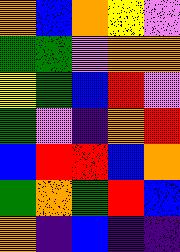[["orange", "blue", "orange", "yellow", "violet"], ["green", "green", "violet", "orange", "orange"], ["yellow", "green", "blue", "red", "violet"], ["green", "violet", "indigo", "orange", "red"], ["blue", "red", "red", "blue", "orange"], ["green", "orange", "green", "red", "blue"], ["orange", "indigo", "blue", "indigo", "indigo"]]